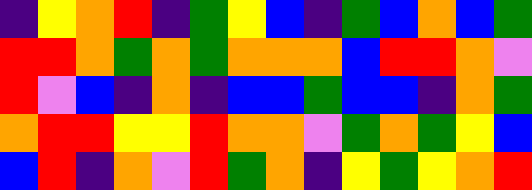[["indigo", "yellow", "orange", "red", "indigo", "green", "yellow", "blue", "indigo", "green", "blue", "orange", "blue", "green"], ["red", "red", "orange", "green", "orange", "green", "orange", "orange", "orange", "blue", "red", "red", "orange", "violet"], ["red", "violet", "blue", "indigo", "orange", "indigo", "blue", "blue", "green", "blue", "blue", "indigo", "orange", "green"], ["orange", "red", "red", "yellow", "yellow", "red", "orange", "orange", "violet", "green", "orange", "green", "yellow", "blue"], ["blue", "red", "indigo", "orange", "violet", "red", "green", "orange", "indigo", "yellow", "green", "yellow", "orange", "red"]]